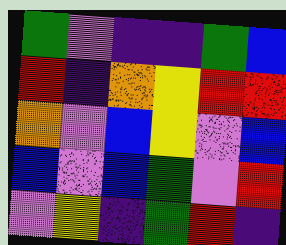[["green", "violet", "indigo", "indigo", "green", "blue"], ["red", "indigo", "orange", "yellow", "red", "red"], ["orange", "violet", "blue", "yellow", "violet", "blue"], ["blue", "violet", "blue", "green", "violet", "red"], ["violet", "yellow", "indigo", "green", "red", "indigo"]]